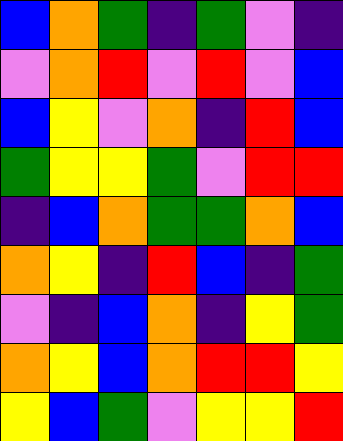[["blue", "orange", "green", "indigo", "green", "violet", "indigo"], ["violet", "orange", "red", "violet", "red", "violet", "blue"], ["blue", "yellow", "violet", "orange", "indigo", "red", "blue"], ["green", "yellow", "yellow", "green", "violet", "red", "red"], ["indigo", "blue", "orange", "green", "green", "orange", "blue"], ["orange", "yellow", "indigo", "red", "blue", "indigo", "green"], ["violet", "indigo", "blue", "orange", "indigo", "yellow", "green"], ["orange", "yellow", "blue", "orange", "red", "red", "yellow"], ["yellow", "blue", "green", "violet", "yellow", "yellow", "red"]]